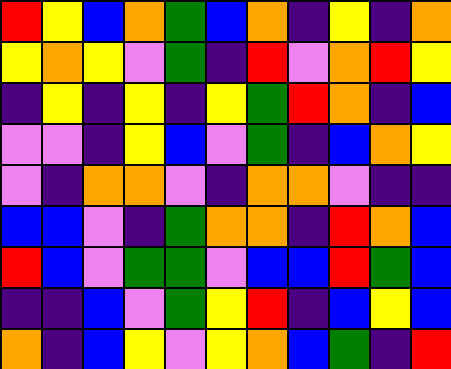[["red", "yellow", "blue", "orange", "green", "blue", "orange", "indigo", "yellow", "indigo", "orange"], ["yellow", "orange", "yellow", "violet", "green", "indigo", "red", "violet", "orange", "red", "yellow"], ["indigo", "yellow", "indigo", "yellow", "indigo", "yellow", "green", "red", "orange", "indigo", "blue"], ["violet", "violet", "indigo", "yellow", "blue", "violet", "green", "indigo", "blue", "orange", "yellow"], ["violet", "indigo", "orange", "orange", "violet", "indigo", "orange", "orange", "violet", "indigo", "indigo"], ["blue", "blue", "violet", "indigo", "green", "orange", "orange", "indigo", "red", "orange", "blue"], ["red", "blue", "violet", "green", "green", "violet", "blue", "blue", "red", "green", "blue"], ["indigo", "indigo", "blue", "violet", "green", "yellow", "red", "indigo", "blue", "yellow", "blue"], ["orange", "indigo", "blue", "yellow", "violet", "yellow", "orange", "blue", "green", "indigo", "red"]]